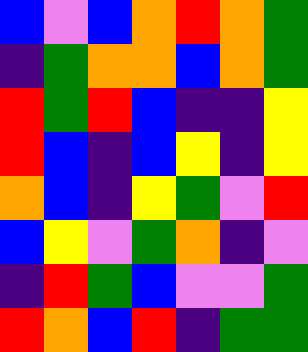[["blue", "violet", "blue", "orange", "red", "orange", "green"], ["indigo", "green", "orange", "orange", "blue", "orange", "green"], ["red", "green", "red", "blue", "indigo", "indigo", "yellow"], ["red", "blue", "indigo", "blue", "yellow", "indigo", "yellow"], ["orange", "blue", "indigo", "yellow", "green", "violet", "red"], ["blue", "yellow", "violet", "green", "orange", "indigo", "violet"], ["indigo", "red", "green", "blue", "violet", "violet", "green"], ["red", "orange", "blue", "red", "indigo", "green", "green"]]